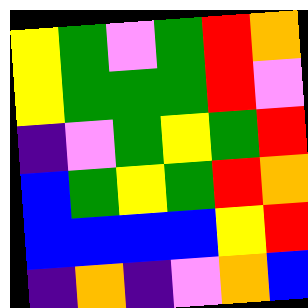[["yellow", "green", "violet", "green", "red", "orange"], ["yellow", "green", "green", "green", "red", "violet"], ["indigo", "violet", "green", "yellow", "green", "red"], ["blue", "green", "yellow", "green", "red", "orange"], ["blue", "blue", "blue", "blue", "yellow", "red"], ["indigo", "orange", "indigo", "violet", "orange", "blue"]]